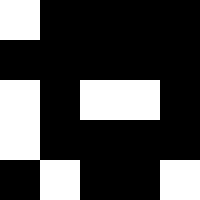[["white", "black", "black", "black", "black"], ["black", "black", "black", "black", "black"], ["white", "black", "white", "white", "black"], ["white", "black", "black", "black", "black"], ["black", "white", "black", "black", "white"]]